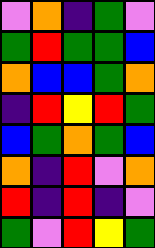[["violet", "orange", "indigo", "green", "violet"], ["green", "red", "green", "green", "blue"], ["orange", "blue", "blue", "green", "orange"], ["indigo", "red", "yellow", "red", "green"], ["blue", "green", "orange", "green", "blue"], ["orange", "indigo", "red", "violet", "orange"], ["red", "indigo", "red", "indigo", "violet"], ["green", "violet", "red", "yellow", "green"]]